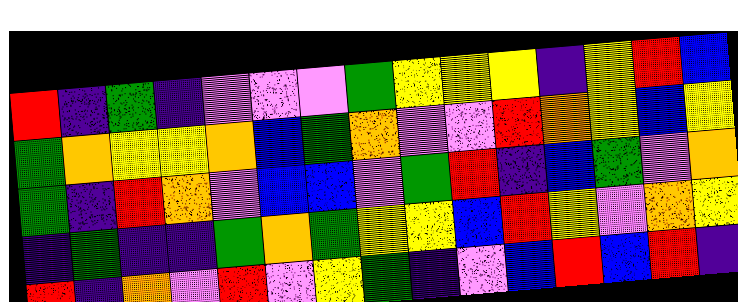[["red", "indigo", "green", "indigo", "violet", "violet", "violet", "green", "yellow", "yellow", "yellow", "indigo", "yellow", "red", "blue"], ["green", "orange", "yellow", "yellow", "orange", "blue", "green", "orange", "violet", "violet", "red", "orange", "yellow", "blue", "yellow"], ["green", "indigo", "red", "orange", "violet", "blue", "blue", "violet", "green", "red", "indigo", "blue", "green", "violet", "orange"], ["indigo", "green", "indigo", "indigo", "green", "orange", "green", "yellow", "yellow", "blue", "red", "yellow", "violet", "orange", "yellow"], ["red", "indigo", "orange", "violet", "red", "violet", "yellow", "green", "indigo", "violet", "blue", "red", "blue", "red", "indigo"]]